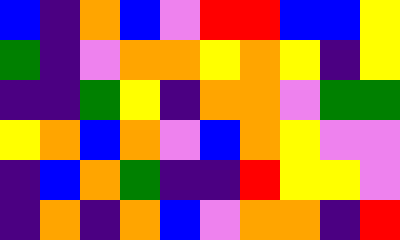[["blue", "indigo", "orange", "blue", "violet", "red", "red", "blue", "blue", "yellow"], ["green", "indigo", "violet", "orange", "orange", "yellow", "orange", "yellow", "indigo", "yellow"], ["indigo", "indigo", "green", "yellow", "indigo", "orange", "orange", "violet", "green", "green"], ["yellow", "orange", "blue", "orange", "violet", "blue", "orange", "yellow", "violet", "violet"], ["indigo", "blue", "orange", "green", "indigo", "indigo", "red", "yellow", "yellow", "violet"], ["indigo", "orange", "indigo", "orange", "blue", "violet", "orange", "orange", "indigo", "red"]]